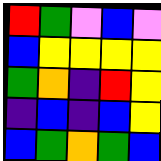[["red", "green", "violet", "blue", "violet"], ["blue", "yellow", "yellow", "yellow", "yellow"], ["green", "orange", "indigo", "red", "yellow"], ["indigo", "blue", "indigo", "blue", "yellow"], ["blue", "green", "orange", "green", "blue"]]